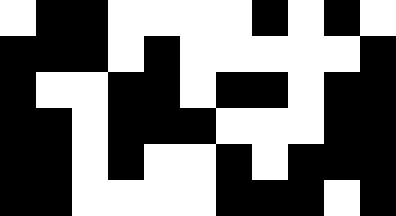[["white", "black", "black", "white", "white", "white", "white", "black", "white", "black", "white"], ["black", "black", "black", "white", "black", "white", "white", "white", "white", "white", "black"], ["black", "white", "white", "black", "black", "white", "black", "black", "white", "black", "black"], ["black", "black", "white", "black", "black", "black", "white", "white", "white", "black", "black"], ["black", "black", "white", "black", "white", "white", "black", "white", "black", "black", "black"], ["black", "black", "white", "white", "white", "white", "black", "black", "black", "white", "black"]]